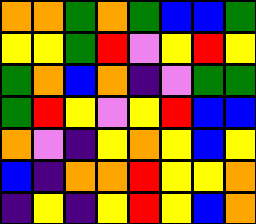[["orange", "orange", "green", "orange", "green", "blue", "blue", "green"], ["yellow", "yellow", "green", "red", "violet", "yellow", "red", "yellow"], ["green", "orange", "blue", "orange", "indigo", "violet", "green", "green"], ["green", "red", "yellow", "violet", "yellow", "red", "blue", "blue"], ["orange", "violet", "indigo", "yellow", "orange", "yellow", "blue", "yellow"], ["blue", "indigo", "orange", "orange", "red", "yellow", "yellow", "orange"], ["indigo", "yellow", "indigo", "yellow", "red", "yellow", "blue", "orange"]]